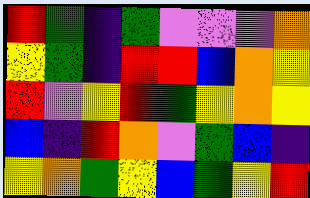[["red", "green", "indigo", "green", "violet", "violet", "violet", "orange"], ["yellow", "green", "indigo", "red", "red", "blue", "orange", "yellow"], ["red", "violet", "yellow", "red", "green", "yellow", "orange", "yellow"], ["blue", "indigo", "red", "orange", "violet", "green", "blue", "indigo"], ["yellow", "orange", "green", "yellow", "blue", "green", "yellow", "red"]]